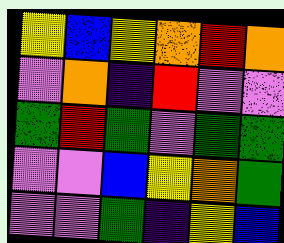[["yellow", "blue", "yellow", "orange", "red", "orange"], ["violet", "orange", "indigo", "red", "violet", "violet"], ["green", "red", "green", "violet", "green", "green"], ["violet", "violet", "blue", "yellow", "orange", "green"], ["violet", "violet", "green", "indigo", "yellow", "blue"]]